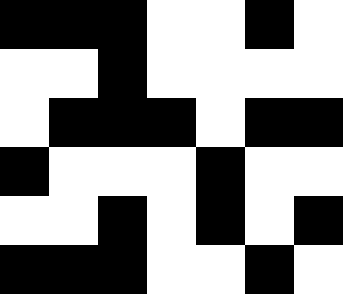[["black", "black", "black", "white", "white", "black", "white"], ["white", "white", "black", "white", "white", "white", "white"], ["white", "black", "black", "black", "white", "black", "black"], ["black", "white", "white", "white", "black", "white", "white"], ["white", "white", "black", "white", "black", "white", "black"], ["black", "black", "black", "white", "white", "black", "white"]]